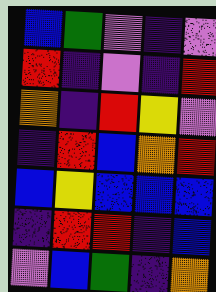[["blue", "green", "violet", "indigo", "violet"], ["red", "indigo", "violet", "indigo", "red"], ["orange", "indigo", "red", "yellow", "violet"], ["indigo", "red", "blue", "orange", "red"], ["blue", "yellow", "blue", "blue", "blue"], ["indigo", "red", "red", "indigo", "blue"], ["violet", "blue", "green", "indigo", "orange"]]